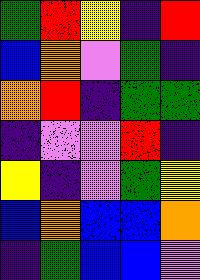[["green", "red", "yellow", "indigo", "red"], ["blue", "orange", "violet", "green", "indigo"], ["orange", "red", "indigo", "green", "green"], ["indigo", "violet", "violet", "red", "indigo"], ["yellow", "indigo", "violet", "green", "yellow"], ["blue", "orange", "blue", "blue", "orange"], ["indigo", "green", "blue", "blue", "violet"]]